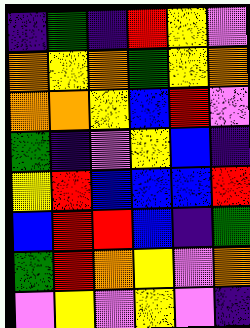[["indigo", "green", "indigo", "red", "yellow", "violet"], ["orange", "yellow", "orange", "green", "yellow", "orange"], ["orange", "orange", "yellow", "blue", "red", "violet"], ["green", "indigo", "violet", "yellow", "blue", "indigo"], ["yellow", "red", "blue", "blue", "blue", "red"], ["blue", "red", "red", "blue", "indigo", "green"], ["green", "red", "orange", "yellow", "violet", "orange"], ["violet", "yellow", "violet", "yellow", "violet", "indigo"]]